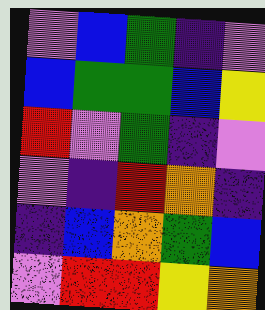[["violet", "blue", "green", "indigo", "violet"], ["blue", "green", "green", "blue", "yellow"], ["red", "violet", "green", "indigo", "violet"], ["violet", "indigo", "red", "orange", "indigo"], ["indigo", "blue", "orange", "green", "blue"], ["violet", "red", "red", "yellow", "orange"]]